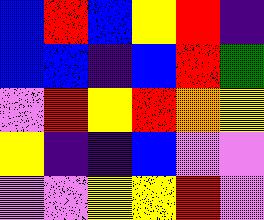[["blue", "red", "blue", "yellow", "red", "indigo"], ["blue", "blue", "indigo", "blue", "red", "green"], ["violet", "red", "yellow", "red", "orange", "yellow"], ["yellow", "indigo", "indigo", "blue", "violet", "violet"], ["violet", "violet", "yellow", "yellow", "red", "violet"]]